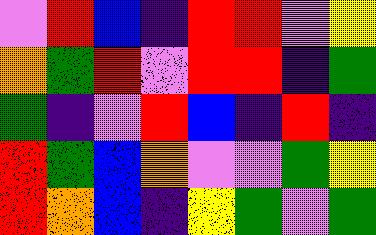[["violet", "red", "blue", "indigo", "red", "red", "violet", "yellow"], ["orange", "green", "red", "violet", "red", "red", "indigo", "green"], ["green", "indigo", "violet", "red", "blue", "indigo", "red", "indigo"], ["red", "green", "blue", "orange", "violet", "violet", "green", "yellow"], ["red", "orange", "blue", "indigo", "yellow", "green", "violet", "green"]]